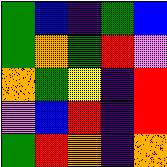[["green", "blue", "indigo", "green", "blue"], ["green", "orange", "green", "red", "violet"], ["orange", "green", "yellow", "indigo", "red"], ["violet", "blue", "red", "indigo", "red"], ["green", "red", "orange", "indigo", "orange"]]